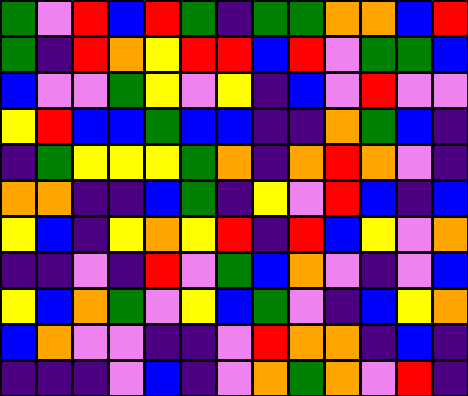[["green", "violet", "red", "blue", "red", "green", "indigo", "green", "green", "orange", "orange", "blue", "red"], ["green", "indigo", "red", "orange", "yellow", "red", "red", "blue", "red", "violet", "green", "green", "blue"], ["blue", "violet", "violet", "green", "yellow", "violet", "yellow", "indigo", "blue", "violet", "red", "violet", "violet"], ["yellow", "red", "blue", "blue", "green", "blue", "blue", "indigo", "indigo", "orange", "green", "blue", "indigo"], ["indigo", "green", "yellow", "yellow", "yellow", "green", "orange", "indigo", "orange", "red", "orange", "violet", "indigo"], ["orange", "orange", "indigo", "indigo", "blue", "green", "indigo", "yellow", "violet", "red", "blue", "indigo", "blue"], ["yellow", "blue", "indigo", "yellow", "orange", "yellow", "red", "indigo", "red", "blue", "yellow", "violet", "orange"], ["indigo", "indigo", "violet", "indigo", "red", "violet", "green", "blue", "orange", "violet", "indigo", "violet", "blue"], ["yellow", "blue", "orange", "green", "violet", "yellow", "blue", "green", "violet", "indigo", "blue", "yellow", "orange"], ["blue", "orange", "violet", "violet", "indigo", "indigo", "violet", "red", "orange", "orange", "indigo", "blue", "indigo"], ["indigo", "indigo", "indigo", "violet", "blue", "indigo", "violet", "orange", "green", "orange", "violet", "red", "indigo"]]